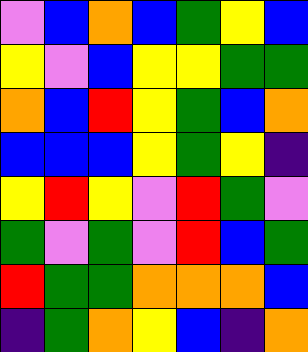[["violet", "blue", "orange", "blue", "green", "yellow", "blue"], ["yellow", "violet", "blue", "yellow", "yellow", "green", "green"], ["orange", "blue", "red", "yellow", "green", "blue", "orange"], ["blue", "blue", "blue", "yellow", "green", "yellow", "indigo"], ["yellow", "red", "yellow", "violet", "red", "green", "violet"], ["green", "violet", "green", "violet", "red", "blue", "green"], ["red", "green", "green", "orange", "orange", "orange", "blue"], ["indigo", "green", "orange", "yellow", "blue", "indigo", "orange"]]